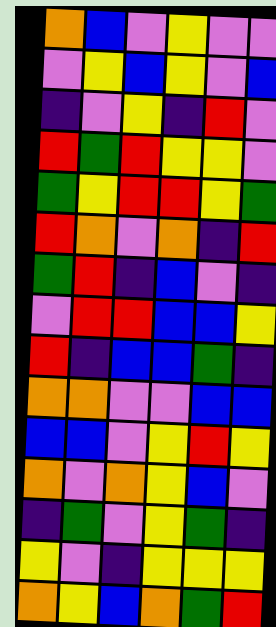[["orange", "blue", "violet", "yellow", "violet", "violet"], ["violet", "yellow", "blue", "yellow", "violet", "blue"], ["indigo", "violet", "yellow", "indigo", "red", "violet"], ["red", "green", "red", "yellow", "yellow", "violet"], ["green", "yellow", "red", "red", "yellow", "green"], ["red", "orange", "violet", "orange", "indigo", "red"], ["green", "red", "indigo", "blue", "violet", "indigo"], ["violet", "red", "red", "blue", "blue", "yellow"], ["red", "indigo", "blue", "blue", "green", "indigo"], ["orange", "orange", "violet", "violet", "blue", "blue"], ["blue", "blue", "violet", "yellow", "red", "yellow"], ["orange", "violet", "orange", "yellow", "blue", "violet"], ["indigo", "green", "violet", "yellow", "green", "indigo"], ["yellow", "violet", "indigo", "yellow", "yellow", "yellow"], ["orange", "yellow", "blue", "orange", "green", "red"]]